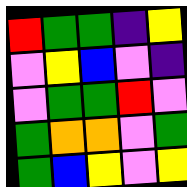[["red", "green", "green", "indigo", "yellow"], ["violet", "yellow", "blue", "violet", "indigo"], ["violet", "green", "green", "red", "violet"], ["green", "orange", "orange", "violet", "green"], ["green", "blue", "yellow", "violet", "yellow"]]